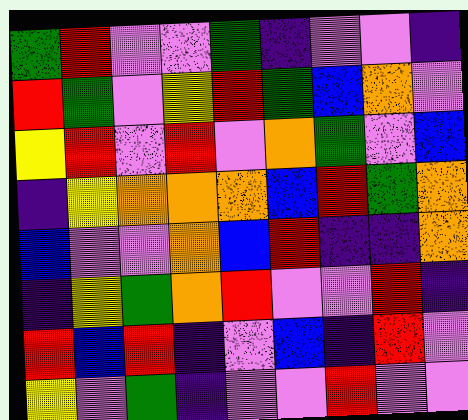[["green", "red", "violet", "violet", "green", "indigo", "violet", "violet", "indigo"], ["red", "green", "violet", "yellow", "red", "green", "blue", "orange", "violet"], ["yellow", "red", "violet", "red", "violet", "orange", "green", "violet", "blue"], ["indigo", "yellow", "orange", "orange", "orange", "blue", "red", "green", "orange"], ["blue", "violet", "violet", "orange", "blue", "red", "indigo", "indigo", "orange"], ["indigo", "yellow", "green", "orange", "red", "violet", "violet", "red", "indigo"], ["red", "blue", "red", "indigo", "violet", "blue", "indigo", "red", "violet"], ["yellow", "violet", "green", "indigo", "violet", "violet", "red", "violet", "violet"]]